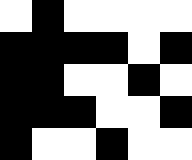[["white", "black", "white", "white", "white", "white"], ["black", "black", "black", "black", "white", "black"], ["black", "black", "white", "white", "black", "white"], ["black", "black", "black", "white", "white", "black"], ["black", "white", "white", "black", "white", "white"]]